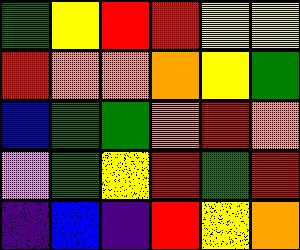[["green", "yellow", "red", "red", "yellow", "yellow"], ["red", "orange", "orange", "orange", "yellow", "green"], ["blue", "green", "green", "orange", "red", "orange"], ["violet", "green", "yellow", "red", "green", "red"], ["indigo", "blue", "indigo", "red", "yellow", "orange"]]